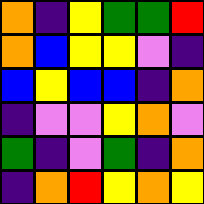[["orange", "indigo", "yellow", "green", "green", "red"], ["orange", "blue", "yellow", "yellow", "violet", "indigo"], ["blue", "yellow", "blue", "blue", "indigo", "orange"], ["indigo", "violet", "violet", "yellow", "orange", "violet"], ["green", "indigo", "violet", "green", "indigo", "orange"], ["indigo", "orange", "red", "yellow", "orange", "yellow"]]